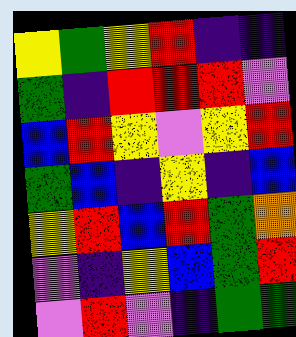[["yellow", "green", "yellow", "red", "indigo", "indigo"], ["green", "indigo", "red", "red", "red", "violet"], ["blue", "red", "yellow", "violet", "yellow", "red"], ["green", "blue", "indigo", "yellow", "indigo", "blue"], ["yellow", "red", "blue", "red", "green", "orange"], ["violet", "indigo", "yellow", "blue", "green", "red"], ["violet", "red", "violet", "indigo", "green", "green"]]